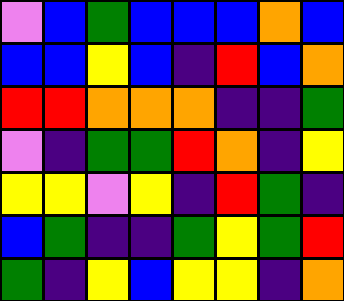[["violet", "blue", "green", "blue", "blue", "blue", "orange", "blue"], ["blue", "blue", "yellow", "blue", "indigo", "red", "blue", "orange"], ["red", "red", "orange", "orange", "orange", "indigo", "indigo", "green"], ["violet", "indigo", "green", "green", "red", "orange", "indigo", "yellow"], ["yellow", "yellow", "violet", "yellow", "indigo", "red", "green", "indigo"], ["blue", "green", "indigo", "indigo", "green", "yellow", "green", "red"], ["green", "indigo", "yellow", "blue", "yellow", "yellow", "indigo", "orange"]]